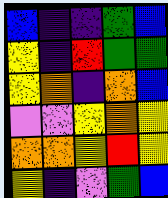[["blue", "indigo", "indigo", "green", "blue"], ["yellow", "indigo", "red", "green", "green"], ["yellow", "orange", "indigo", "orange", "blue"], ["violet", "violet", "yellow", "orange", "yellow"], ["orange", "orange", "yellow", "red", "yellow"], ["yellow", "indigo", "violet", "green", "blue"]]